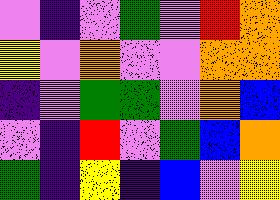[["violet", "indigo", "violet", "green", "violet", "red", "orange"], ["yellow", "violet", "orange", "violet", "violet", "orange", "orange"], ["indigo", "violet", "green", "green", "violet", "orange", "blue"], ["violet", "indigo", "red", "violet", "green", "blue", "orange"], ["green", "indigo", "yellow", "indigo", "blue", "violet", "yellow"]]